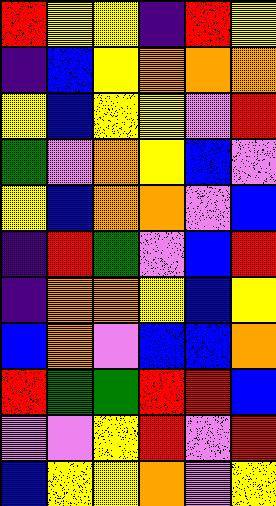[["red", "yellow", "yellow", "indigo", "red", "yellow"], ["indigo", "blue", "yellow", "orange", "orange", "orange"], ["yellow", "blue", "yellow", "yellow", "violet", "red"], ["green", "violet", "orange", "yellow", "blue", "violet"], ["yellow", "blue", "orange", "orange", "violet", "blue"], ["indigo", "red", "green", "violet", "blue", "red"], ["indigo", "orange", "orange", "yellow", "blue", "yellow"], ["blue", "orange", "violet", "blue", "blue", "orange"], ["red", "green", "green", "red", "red", "blue"], ["violet", "violet", "yellow", "red", "violet", "red"], ["blue", "yellow", "yellow", "orange", "violet", "yellow"]]